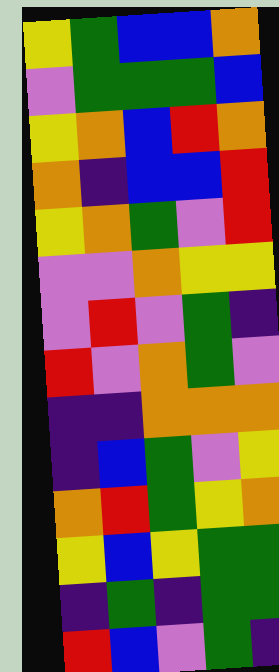[["yellow", "green", "blue", "blue", "orange"], ["violet", "green", "green", "green", "blue"], ["yellow", "orange", "blue", "red", "orange"], ["orange", "indigo", "blue", "blue", "red"], ["yellow", "orange", "green", "violet", "red"], ["violet", "violet", "orange", "yellow", "yellow"], ["violet", "red", "violet", "green", "indigo"], ["red", "violet", "orange", "green", "violet"], ["indigo", "indigo", "orange", "orange", "orange"], ["indigo", "blue", "green", "violet", "yellow"], ["orange", "red", "green", "yellow", "orange"], ["yellow", "blue", "yellow", "green", "green"], ["indigo", "green", "indigo", "green", "green"], ["red", "blue", "violet", "green", "indigo"]]